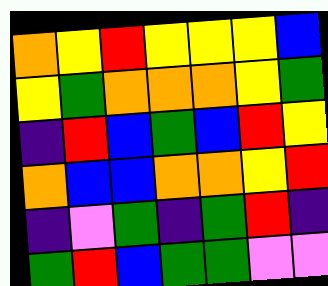[["orange", "yellow", "red", "yellow", "yellow", "yellow", "blue"], ["yellow", "green", "orange", "orange", "orange", "yellow", "green"], ["indigo", "red", "blue", "green", "blue", "red", "yellow"], ["orange", "blue", "blue", "orange", "orange", "yellow", "red"], ["indigo", "violet", "green", "indigo", "green", "red", "indigo"], ["green", "red", "blue", "green", "green", "violet", "violet"]]